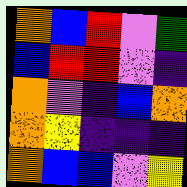[["orange", "blue", "red", "violet", "green"], ["blue", "red", "red", "violet", "indigo"], ["orange", "violet", "indigo", "blue", "orange"], ["orange", "yellow", "indigo", "indigo", "indigo"], ["orange", "blue", "blue", "violet", "yellow"]]